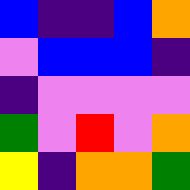[["blue", "indigo", "indigo", "blue", "orange"], ["violet", "blue", "blue", "blue", "indigo"], ["indigo", "violet", "violet", "violet", "violet"], ["green", "violet", "red", "violet", "orange"], ["yellow", "indigo", "orange", "orange", "green"]]